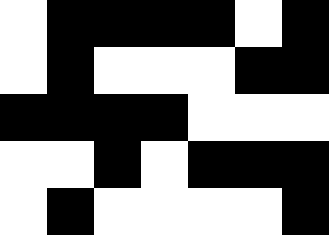[["white", "black", "black", "black", "black", "white", "black"], ["white", "black", "white", "white", "white", "black", "black"], ["black", "black", "black", "black", "white", "white", "white"], ["white", "white", "black", "white", "black", "black", "black"], ["white", "black", "white", "white", "white", "white", "black"]]